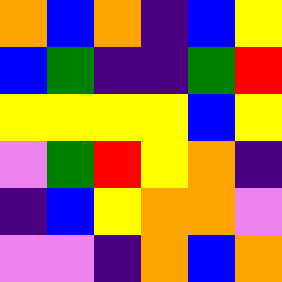[["orange", "blue", "orange", "indigo", "blue", "yellow"], ["blue", "green", "indigo", "indigo", "green", "red"], ["yellow", "yellow", "yellow", "yellow", "blue", "yellow"], ["violet", "green", "red", "yellow", "orange", "indigo"], ["indigo", "blue", "yellow", "orange", "orange", "violet"], ["violet", "violet", "indigo", "orange", "blue", "orange"]]